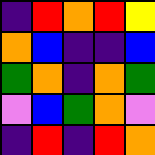[["indigo", "red", "orange", "red", "yellow"], ["orange", "blue", "indigo", "indigo", "blue"], ["green", "orange", "indigo", "orange", "green"], ["violet", "blue", "green", "orange", "violet"], ["indigo", "red", "indigo", "red", "orange"]]